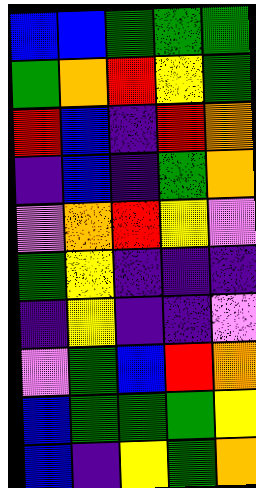[["blue", "blue", "green", "green", "green"], ["green", "orange", "red", "yellow", "green"], ["red", "blue", "indigo", "red", "orange"], ["indigo", "blue", "indigo", "green", "orange"], ["violet", "orange", "red", "yellow", "violet"], ["green", "yellow", "indigo", "indigo", "indigo"], ["indigo", "yellow", "indigo", "indigo", "violet"], ["violet", "green", "blue", "red", "orange"], ["blue", "green", "green", "green", "yellow"], ["blue", "indigo", "yellow", "green", "orange"]]